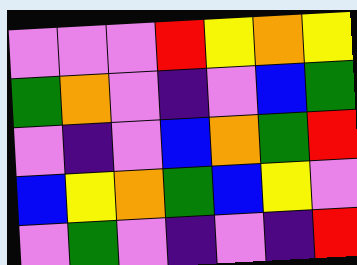[["violet", "violet", "violet", "red", "yellow", "orange", "yellow"], ["green", "orange", "violet", "indigo", "violet", "blue", "green"], ["violet", "indigo", "violet", "blue", "orange", "green", "red"], ["blue", "yellow", "orange", "green", "blue", "yellow", "violet"], ["violet", "green", "violet", "indigo", "violet", "indigo", "red"]]